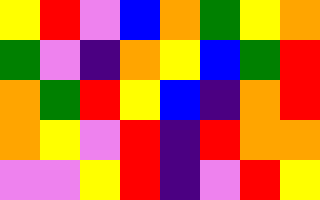[["yellow", "red", "violet", "blue", "orange", "green", "yellow", "orange"], ["green", "violet", "indigo", "orange", "yellow", "blue", "green", "red"], ["orange", "green", "red", "yellow", "blue", "indigo", "orange", "red"], ["orange", "yellow", "violet", "red", "indigo", "red", "orange", "orange"], ["violet", "violet", "yellow", "red", "indigo", "violet", "red", "yellow"]]